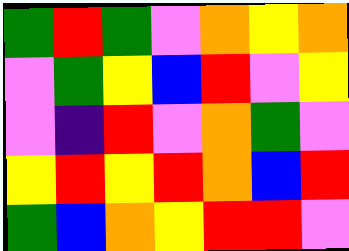[["green", "red", "green", "violet", "orange", "yellow", "orange"], ["violet", "green", "yellow", "blue", "red", "violet", "yellow"], ["violet", "indigo", "red", "violet", "orange", "green", "violet"], ["yellow", "red", "yellow", "red", "orange", "blue", "red"], ["green", "blue", "orange", "yellow", "red", "red", "violet"]]